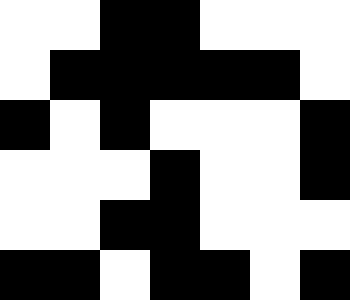[["white", "white", "black", "black", "white", "white", "white"], ["white", "black", "black", "black", "black", "black", "white"], ["black", "white", "black", "white", "white", "white", "black"], ["white", "white", "white", "black", "white", "white", "black"], ["white", "white", "black", "black", "white", "white", "white"], ["black", "black", "white", "black", "black", "white", "black"]]